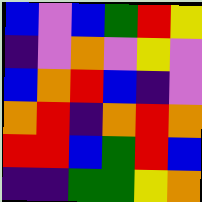[["blue", "violet", "blue", "green", "red", "yellow"], ["indigo", "violet", "orange", "violet", "yellow", "violet"], ["blue", "orange", "red", "blue", "indigo", "violet"], ["orange", "red", "indigo", "orange", "red", "orange"], ["red", "red", "blue", "green", "red", "blue"], ["indigo", "indigo", "green", "green", "yellow", "orange"]]